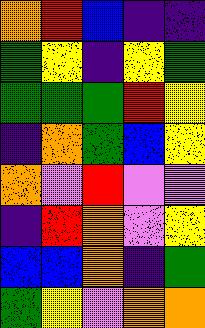[["orange", "red", "blue", "indigo", "indigo"], ["green", "yellow", "indigo", "yellow", "green"], ["green", "green", "green", "red", "yellow"], ["indigo", "orange", "green", "blue", "yellow"], ["orange", "violet", "red", "violet", "violet"], ["indigo", "red", "orange", "violet", "yellow"], ["blue", "blue", "orange", "indigo", "green"], ["green", "yellow", "violet", "orange", "orange"]]